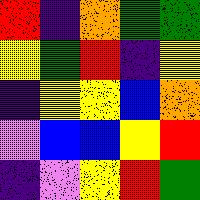[["red", "indigo", "orange", "green", "green"], ["yellow", "green", "red", "indigo", "yellow"], ["indigo", "yellow", "yellow", "blue", "orange"], ["violet", "blue", "blue", "yellow", "red"], ["indigo", "violet", "yellow", "red", "green"]]